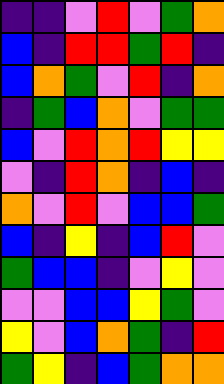[["indigo", "indigo", "violet", "red", "violet", "green", "orange"], ["blue", "indigo", "red", "red", "green", "red", "indigo"], ["blue", "orange", "green", "violet", "red", "indigo", "orange"], ["indigo", "green", "blue", "orange", "violet", "green", "green"], ["blue", "violet", "red", "orange", "red", "yellow", "yellow"], ["violet", "indigo", "red", "orange", "indigo", "blue", "indigo"], ["orange", "violet", "red", "violet", "blue", "blue", "green"], ["blue", "indigo", "yellow", "indigo", "blue", "red", "violet"], ["green", "blue", "blue", "indigo", "violet", "yellow", "violet"], ["violet", "violet", "blue", "blue", "yellow", "green", "violet"], ["yellow", "violet", "blue", "orange", "green", "indigo", "red"], ["green", "yellow", "indigo", "blue", "green", "orange", "orange"]]